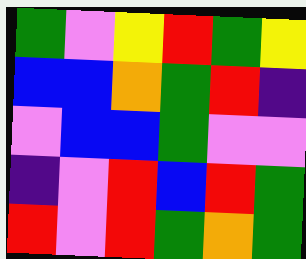[["green", "violet", "yellow", "red", "green", "yellow"], ["blue", "blue", "orange", "green", "red", "indigo"], ["violet", "blue", "blue", "green", "violet", "violet"], ["indigo", "violet", "red", "blue", "red", "green"], ["red", "violet", "red", "green", "orange", "green"]]